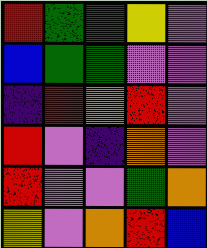[["red", "green", "green", "yellow", "violet"], ["blue", "green", "green", "violet", "violet"], ["indigo", "red", "orange", "red", "violet"], ["red", "violet", "indigo", "orange", "violet"], ["red", "violet", "violet", "green", "orange"], ["yellow", "violet", "orange", "red", "blue"]]